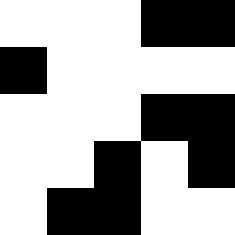[["white", "white", "white", "black", "black"], ["black", "white", "white", "white", "white"], ["white", "white", "white", "black", "black"], ["white", "white", "black", "white", "black"], ["white", "black", "black", "white", "white"]]